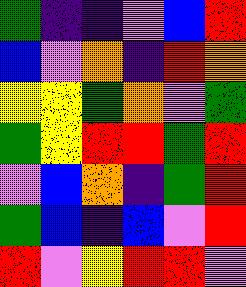[["green", "indigo", "indigo", "violet", "blue", "red"], ["blue", "violet", "orange", "indigo", "red", "orange"], ["yellow", "yellow", "green", "orange", "violet", "green"], ["green", "yellow", "red", "red", "green", "red"], ["violet", "blue", "orange", "indigo", "green", "red"], ["green", "blue", "indigo", "blue", "violet", "red"], ["red", "violet", "yellow", "red", "red", "violet"]]